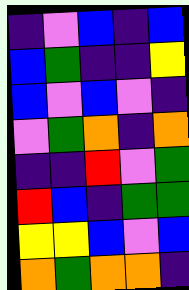[["indigo", "violet", "blue", "indigo", "blue"], ["blue", "green", "indigo", "indigo", "yellow"], ["blue", "violet", "blue", "violet", "indigo"], ["violet", "green", "orange", "indigo", "orange"], ["indigo", "indigo", "red", "violet", "green"], ["red", "blue", "indigo", "green", "green"], ["yellow", "yellow", "blue", "violet", "blue"], ["orange", "green", "orange", "orange", "indigo"]]